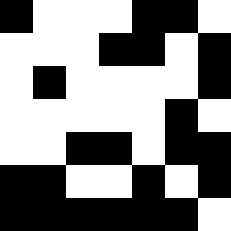[["black", "white", "white", "white", "black", "black", "white"], ["white", "white", "white", "black", "black", "white", "black"], ["white", "black", "white", "white", "white", "white", "black"], ["white", "white", "white", "white", "white", "black", "white"], ["white", "white", "black", "black", "white", "black", "black"], ["black", "black", "white", "white", "black", "white", "black"], ["black", "black", "black", "black", "black", "black", "white"]]